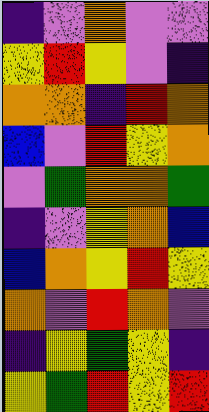[["indigo", "violet", "orange", "violet", "violet"], ["yellow", "red", "yellow", "violet", "indigo"], ["orange", "orange", "indigo", "red", "orange"], ["blue", "violet", "red", "yellow", "orange"], ["violet", "green", "orange", "orange", "green"], ["indigo", "violet", "yellow", "orange", "blue"], ["blue", "orange", "yellow", "red", "yellow"], ["orange", "violet", "red", "orange", "violet"], ["indigo", "yellow", "green", "yellow", "indigo"], ["yellow", "green", "red", "yellow", "red"]]